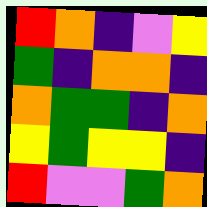[["red", "orange", "indigo", "violet", "yellow"], ["green", "indigo", "orange", "orange", "indigo"], ["orange", "green", "green", "indigo", "orange"], ["yellow", "green", "yellow", "yellow", "indigo"], ["red", "violet", "violet", "green", "orange"]]